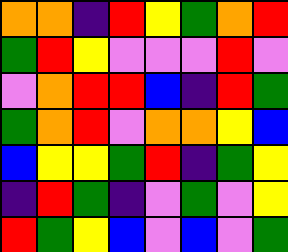[["orange", "orange", "indigo", "red", "yellow", "green", "orange", "red"], ["green", "red", "yellow", "violet", "violet", "violet", "red", "violet"], ["violet", "orange", "red", "red", "blue", "indigo", "red", "green"], ["green", "orange", "red", "violet", "orange", "orange", "yellow", "blue"], ["blue", "yellow", "yellow", "green", "red", "indigo", "green", "yellow"], ["indigo", "red", "green", "indigo", "violet", "green", "violet", "yellow"], ["red", "green", "yellow", "blue", "violet", "blue", "violet", "green"]]